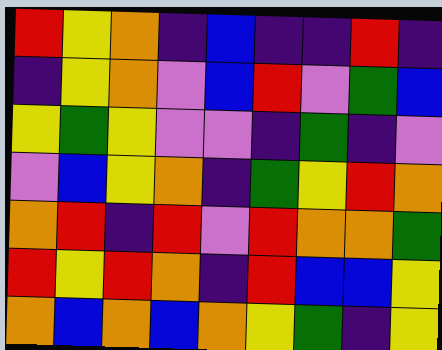[["red", "yellow", "orange", "indigo", "blue", "indigo", "indigo", "red", "indigo"], ["indigo", "yellow", "orange", "violet", "blue", "red", "violet", "green", "blue"], ["yellow", "green", "yellow", "violet", "violet", "indigo", "green", "indigo", "violet"], ["violet", "blue", "yellow", "orange", "indigo", "green", "yellow", "red", "orange"], ["orange", "red", "indigo", "red", "violet", "red", "orange", "orange", "green"], ["red", "yellow", "red", "orange", "indigo", "red", "blue", "blue", "yellow"], ["orange", "blue", "orange", "blue", "orange", "yellow", "green", "indigo", "yellow"]]